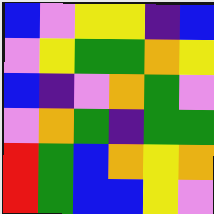[["blue", "violet", "yellow", "yellow", "indigo", "blue"], ["violet", "yellow", "green", "green", "orange", "yellow"], ["blue", "indigo", "violet", "orange", "green", "violet"], ["violet", "orange", "green", "indigo", "green", "green"], ["red", "green", "blue", "orange", "yellow", "orange"], ["red", "green", "blue", "blue", "yellow", "violet"]]